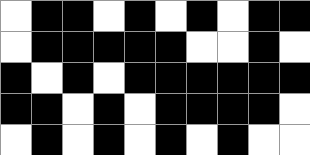[["white", "black", "black", "white", "black", "white", "black", "white", "black", "black"], ["white", "black", "black", "black", "black", "black", "white", "white", "black", "white"], ["black", "white", "black", "white", "black", "black", "black", "black", "black", "black"], ["black", "black", "white", "black", "white", "black", "black", "black", "black", "white"], ["white", "black", "white", "black", "white", "black", "white", "black", "white", "white"]]